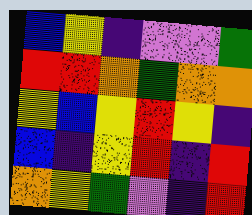[["blue", "yellow", "indigo", "violet", "violet", "green"], ["red", "red", "orange", "green", "orange", "orange"], ["yellow", "blue", "yellow", "red", "yellow", "indigo"], ["blue", "indigo", "yellow", "red", "indigo", "red"], ["orange", "yellow", "green", "violet", "indigo", "red"]]